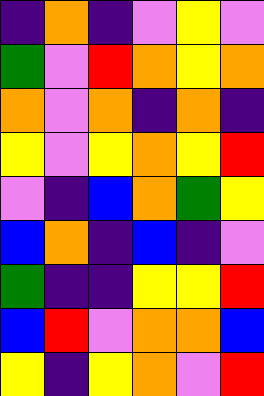[["indigo", "orange", "indigo", "violet", "yellow", "violet"], ["green", "violet", "red", "orange", "yellow", "orange"], ["orange", "violet", "orange", "indigo", "orange", "indigo"], ["yellow", "violet", "yellow", "orange", "yellow", "red"], ["violet", "indigo", "blue", "orange", "green", "yellow"], ["blue", "orange", "indigo", "blue", "indigo", "violet"], ["green", "indigo", "indigo", "yellow", "yellow", "red"], ["blue", "red", "violet", "orange", "orange", "blue"], ["yellow", "indigo", "yellow", "orange", "violet", "red"]]